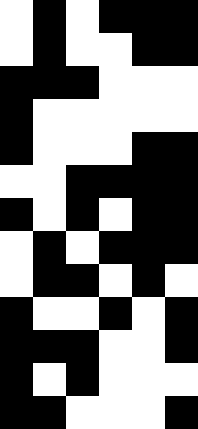[["white", "black", "white", "black", "black", "black"], ["white", "black", "white", "white", "black", "black"], ["black", "black", "black", "white", "white", "white"], ["black", "white", "white", "white", "white", "white"], ["black", "white", "white", "white", "black", "black"], ["white", "white", "black", "black", "black", "black"], ["black", "white", "black", "white", "black", "black"], ["white", "black", "white", "black", "black", "black"], ["white", "black", "black", "white", "black", "white"], ["black", "white", "white", "black", "white", "black"], ["black", "black", "black", "white", "white", "black"], ["black", "white", "black", "white", "white", "white"], ["black", "black", "white", "white", "white", "black"]]